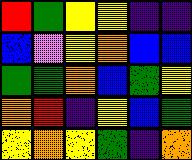[["red", "green", "yellow", "yellow", "indigo", "indigo"], ["blue", "violet", "yellow", "orange", "blue", "blue"], ["green", "green", "orange", "blue", "green", "yellow"], ["orange", "red", "indigo", "yellow", "blue", "green"], ["yellow", "orange", "yellow", "green", "indigo", "orange"]]